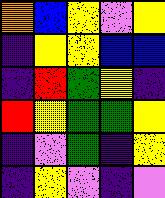[["orange", "blue", "yellow", "violet", "yellow"], ["indigo", "yellow", "yellow", "blue", "blue"], ["indigo", "red", "green", "yellow", "indigo"], ["red", "yellow", "green", "green", "yellow"], ["indigo", "violet", "green", "indigo", "yellow"], ["indigo", "yellow", "violet", "indigo", "violet"]]